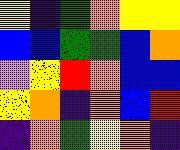[["yellow", "indigo", "green", "orange", "yellow", "yellow"], ["blue", "blue", "green", "green", "blue", "orange"], ["violet", "yellow", "red", "orange", "blue", "blue"], ["yellow", "orange", "indigo", "orange", "blue", "red"], ["indigo", "orange", "green", "yellow", "orange", "indigo"]]